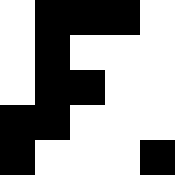[["white", "black", "black", "black", "white"], ["white", "black", "white", "white", "white"], ["white", "black", "black", "white", "white"], ["black", "black", "white", "white", "white"], ["black", "white", "white", "white", "black"]]